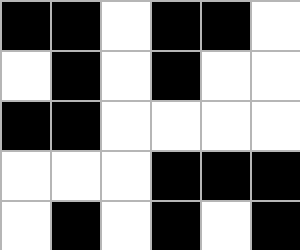[["black", "black", "white", "black", "black", "white"], ["white", "black", "white", "black", "white", "white"], ["black", "black", "white", "white", "white", "white"], ["white", "white", "white", "black", "black", "black"], ["white", "black", "white", "black", "white", "black"]]